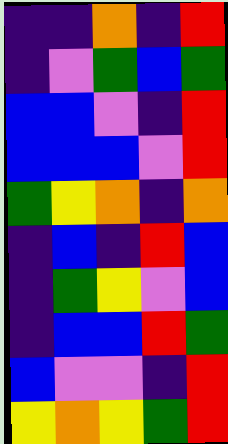[["indigo", "indigo", "orange", "indigo", "red"], ["indigo", "violet", "green", "blue", "green"], ["blue", "blue", "violet", "indigo", "red"], ["blue", "blue", "blue", "violet", "red"], ["green", "yellow", "orange", "indigo", "orange"], ["indigo", "blue", "indigo", "red", "blue"], ["indigo", "green", "yellow", "violet", "blue"], ["indigo", "blue", "blue", "red", "green"], ["blue", "violet", "violet", "indigo", "red"], ["yellow", "orange", "yellow", "green", "red"]]